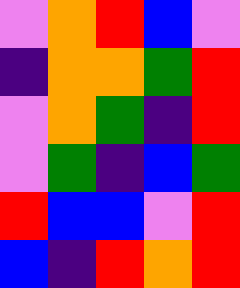[["violet", "orange", "red", "blue", "violet"], ["indigo", "orange", "orange", "green", "red"], ["violet", "orange", "green", "indigo", "red"], ["violet", "green", "indigo", "blue", "green"], ["red", "blue", "blue", "violet", "red"], ["blue", "indigo", "red", "orange", "red"]]